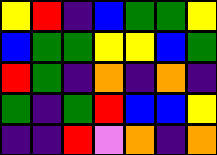[["yellow", "red", "indigo", "blue", "green", "green", "yellow"], ["blue", "green", "green", "yellow", "yellow", "blue", "green"], ["red", "green", "indigo", "orange", "indigo", "orange", "indigo"], ["green", "indigo", "green", "red", "blue", "blue", "yellow"], ["indigo", "indigo", "red", "violet", "orange", "indigo", "orange"]]